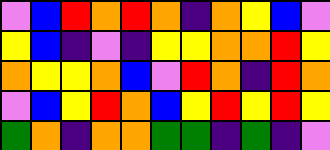[["violet", "blue", "red", "orange", "red", "orange", "indigo", "orange", "yellow", "blue", "violet"], ["yellow", "blue", "indigo", "violet", "indigo", "yellow", "yellow", "orange", "orange", "red", "yellow"], ["orange", "yellow", "yellow", "orange", "blue", "violet", "red", "orange", "indigo", "red", "orange"], ["violet", "blue", "yellow", "red", "orange", "blue", "yellow", "red", "yellow", "red", "yellow"], ["green", "orange", "indigo", "orange", "orange", "green", "green", "indigo", "green", "indigo", "violet"]]